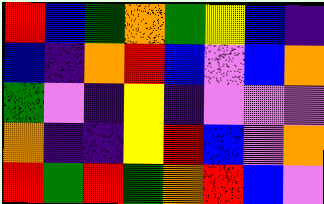[["red", "blue", "green", "orange", "green", "yellow", "blue", "indigo"], ["blue", "indigo", "orange", "red", "blue", "violet", "blue", "orange"], ["green", "violet", "indigo", "yellow", "indigo", "violet", "violet", "violet"], ["orange", "indigo", "indigo", "yellow", "red", "blue", "violet", "orange"], ["red", "green", "red", "green", "orange", "red", "blue", "violet"]]